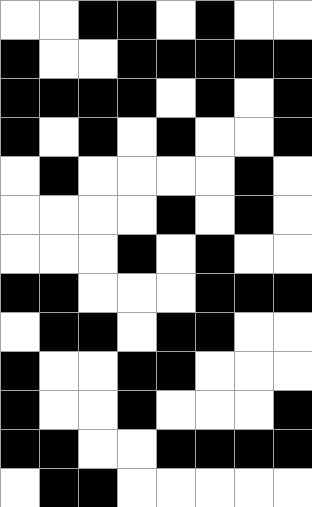[["white", "white", "black", "black", "white", "black", "white", "white"], ["black", "white", "white", "black", "black", "black", "black", "black"], ["black", "black", "black", "black", "white", "black", "white", "black"], ["black", "white", "black", "white", "black", "white", "white", "black"], ["white", "black", "white", "white", "white", "white", "black", "white"], ["white", "white", "white", "white", "black", "white", "black", "white"], ["white", "white", "white", "black", "white", "black", "white", "white"], ["black", "black", "white", "white", "white", "black", "black", "black"], ["white", "black", "black", "white", "black", "black", "white", "white"], ["black", "white", "white", "black", "black", "white", "white", "white"], ["black", "white", "white", "black", "white", "white", "white", "black"], ["black", "black", "white", "white", "black", "black", "black", "black"], ["white", "black", "black", "white", "white", "white", "white", "white"]]